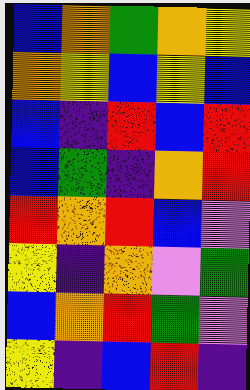[["blue", "orange", "green", "orange", "yellow"], ["orange", "yellow", "blue", "yellow", "blue"], ["blue", "indigo", "red", "blue", "red"], ["blue", "green", "indigo", "orange", "red"], ["red", "orange", "red", "blue", "violet"], ["yellow", "indigo", "orange", "violet", "green"], ["blue", "orange", "red", "green", "violet"], ["yellow", "indigo", "blue", "red", "indigo"]]